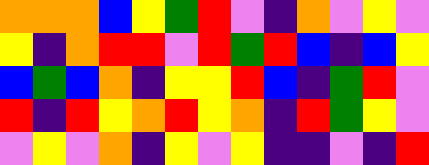[["orange", "orange", "orange", "blue", "yellow", "green", "red", "violet", "indigo", "orange", "violet", "yellow", "violet"], ["yellow", "indigo", "orange", "red", "red", "violet", "red", "green", "red", "blue", "indigo", "blue", "yellow"], ["blue", "green", "blue", "orange", "indigo", "yellow", "yellow", "red", "blue", "indigo", "green", "red", "violet"], ["red", "indigo", "red", "yellow", "orange", "red", "yellow", "orange", "indigo", "red", "green", "yellow", "violet"], ["violet", "yellow", "violet", "orange", "indigo", "yellow", "violet", "yellow", "indigo", "indigo", "violet", "indigo", "red"]]